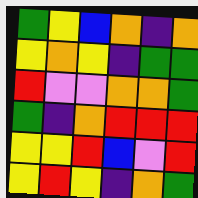[["green", "yellow", "blue", "orange", "indigo", "orange"], ["yellow", "orange", "yellow", "indigo", "green", "green"], ["red", "violet", "violet", "orange", "orange", "green"], ["green", "indigo", "orange", "red", "red", "red"], ["yellow", "yellow", "red", "blue", "violet", "red"], ["yellow", "red", "yellow", "indigo", "orange", "green"]]